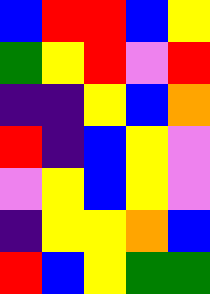[["blue", "red", "red", "blue", "yellow"], ["green", "yellow", "red", "violet", "red"], ["indigo", "indigo", "yellow", "blue", "orange"], ["red", "indigo", "blue", "yellow", "violet"], ["violet", "yellow", "blue", "yellow", "violet"], ["indigo", "yellow", "yellow", "orange", "blue"], ["red", "blue", "yellow", "green", "green"]]